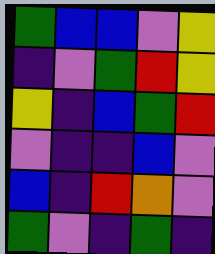[["green", "blue", "blue", "violet", "yellow"], ["indigo", "violet", "green", "red", "yellow"], ["yellow", "indigo", "blue", "green", "red"], ["violet", "indigo", "indigo", "blue", "violet"], ["blue", "indigo", "red", "orange", "violet"], ["green", "violet", "indigo", "green", "indigo"]]